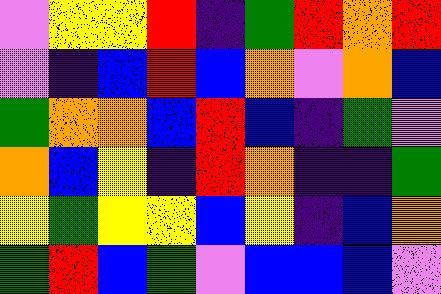[["violet", "yellow", "yellow", "red", "indigo", "green", "red", "orange", "red"], ["violet", "indigo", "blue", "red", "blue", "orange", "violet", "orange", "blue"], ["green", "orange", "orange", "blue", "red", "blue", "indigo", "green", "violet"], ["orange", "blue", "yellow", "indigo", "red", "orange", "indigo", "indigo", "green"], ["yellow", "green", "yellow", "yellow", "blue", "yellow", "indigo", "blue", "orange"], ["green", "red", "blue", "green", "violet", "blue", "blue", "blue", "violet"]]